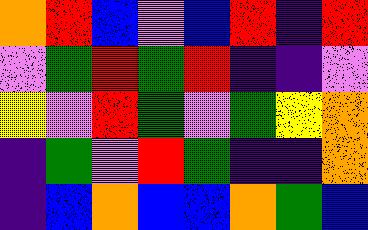[["orange", "red", "blue", "violet", "blue", "red", "indigo", "red"], ["violet", "green", "red", "green", "red", "indigo", "indigo", "violet"], ["yellow", "violet", "red", "green", "violet", "green", "yellow", "orange"], ["indigo", "green", "violet", "red", "green", "indigo", "indigo", "orange"], ["indigo", "blue", "orange", "blue", "blue", "orange", "green", "blue"]]